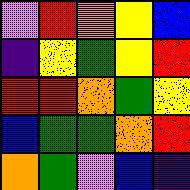[["violet", "red", "orange", "yellow", "blue"], ["indigo", "yellow", "green", "yellow", "red"], ["red", "red", "orange", "green", "yellow"], ["blue", "green", "green", "orange", "red"], ["orange", "green", "violet", "blue", "indigo"]]